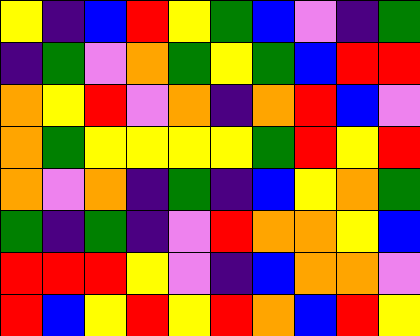[["yellow", "indigo", "blue", "red", "yellow", "green", "blue", "violet", "indigo", "green"], ["indigo", "green", "violet", "orange", "green", "yellow", "green", "blue", "red", "red"], ["orange", "yellow", "red", "violet", "orange", "indigo", "orange", "red", "blue", "violet"], ["orange", "green", "yellow", "yellow", "yellow", "yellow", "green", "red", "yellow", "red"], ["orange", "violet", "orange", "indigo", "green", "indigo", "blue", "yellow", "orange", "green"], ["green", "indigo", "green", "indigo", "violet", "red", "orange", "orange", "yellow", "blue"], ["red", "red", "red", "yellow", "violet", "indigo", "blue", "orange", "orange", "violet"], ["red", "blue", "yellow", "red", "yellow", "red", "orange", "blue", "red", "yellow"]]